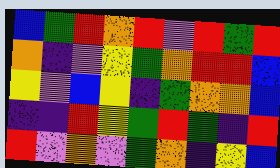[["blue", "green", "red", "orange", "red", "violet", "red", "green", "red"], ["orange", "indigo", "violet", "yellow", "green", "orange", "red", "red", "blue"], ["yellow", "violet", "blue", "yellow", "indigo", "green", "orange", "orange", "blue"], ["indigo", "indigo", "red", "yellow", "green", "red", "green", "indigo", "red"], ["red", "violet", "orange", "violet", "green", "orange", "indigo", "yellow", "blue"]]